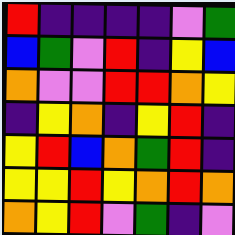[["red", "indigo", "indigo", "indigo", "indigo", "violet", "green"], ["blue", "green", "violet", "red", "indigo", "yellow", "blue"], ["orange", "violet", "violet", "red", "red", "orange", "yellow"], ["indigo", "yellow", "orange", "indigo", "yellow", "red", "indigo"], ["yellow", "red", "blue", "orange", "green", "red", "indigo"], ["yellow", "yellow", "red", "yellow", "orange", "red", "orange"], ["orange", "yellow", "red", "violet", "green", "indigo", "violet"]]